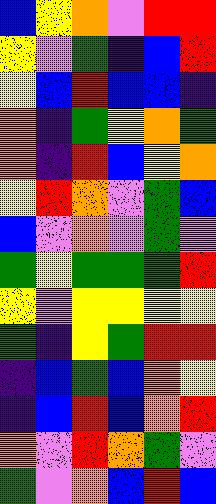[["blue", "yellow", "orange", "violet", "red", "red"], ["yellow", "violet", "green", "indigo", "blue", "red"], ["yellow", "blue", "red", "blue", "blue", "indigo"], ["orange", "indigo", "green", "yellow", "orange", "green"], ["orange", "indigo", "red", "blue", "yellow", "orange"], ["yellow", "red", "orange", "violet", "green", "blue"], ["blue", "violet", "orange", "violet", "green", "violet"], ["green", "yellow", "green", "green", "green", "red"], ["yellow", "violet", "yellow", "yellow", "yellow", "yellow"], ["green", "indigo", "yellow", "green", "red", "red"], ["indigo", "blue", "green", "blue", "orange", "yellow"], ["indigo", "blue", "red", "blue", "orange", "red"], ["orange", "violet", "red", "orange", "green", "violet"], ["green", "violet", "orange", "blue", "red", "blue"]]